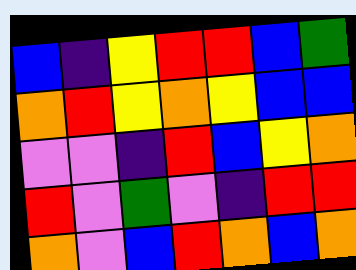[["blue", "indigo", "yellow", "red", "red", "blue", "green"], ["orange", "red", "yellow", "orange", "yellow", "blue", "blue"], ["violet", "violet", "indigo", "red", "blue", "yellow", "orange"], ["red", "violet", "green", "violet", "indigo", "red", "red"], ["orange", "violet", "blue", "red", "orange", "blue", "orange"]]